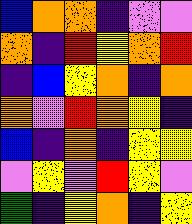[["blue", "orange", "orange", "indigo", "violet", "violet"], ["orange", "indigo", "red", "yellow", "orange", "red"], ["indigo", "blue", "yellow", "orange", "indigo", "orange"], ["orange", "violet", "red", "orange", "yellow", "indigo"], ["blue", "indigo", "orange", "indigo", "yellow", "yellow"], ["violet", "yellow", "violet", "red", "yellow", "violet"], ["green", "indigo", "yellow", "orange", "indigo", "yellow"]]